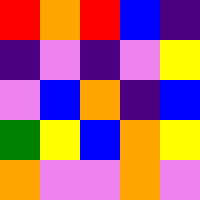[["red", "orange", "red", "blue", "indigo"], ["indigo", "violet", "indigo", "violet", "yellow"], ["violet", "blue", "orange", "indigo", "blue"], ["green", "yellow", "blue", "orange", "yellow"], ["orange", "violet", "violet", "orange", "violet"]]